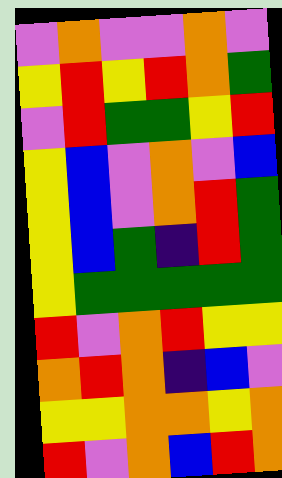[["violet", "orange", "violet", "violet", "orange", "violet"], ["yellow", "red", "yellow", "red", "orange", "green"], ["violet", "red", "green", "green", "yellow", "red"], ["yellow", "blue", "violet", "orange", "violet", "blue"], ["yellow", "blue", "violet", "orange", "red", "green"], ["yellow", "blue", "green", "indigo", "red", "green"], ["yellow", "green", "green", "green", "green", "green"], ["red", "violet", "orange", "red", "yellow", "yellow"], ["orange", "red", "orange", "indigo", "blue", "violet"], ["yellow", "yellow", "orange", "orange", "yellow", "orange"], ["red", "violet", "orange", "blue", "red", "orange"]]